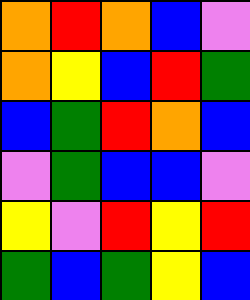[["orange", "red", "orange", "blue", "violet"], ["orange", "yellow", "blue", "red", "green"], ["blue", "green", "red", "orange", "blue"], ["violet", "green", "blue", "blue", "violet"], ["yellow", "violet", "red", "yellow", "red"], ["green", "blue", "green", "yellow", "blue"]]